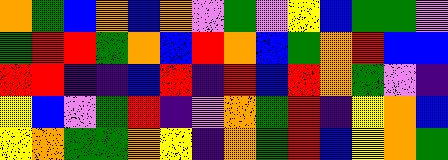[["orange", "green", "blue", "orange", "blue", "orange", "violet", "green", "violet", "yellow", "blue", "green", "green", "violet"], ["green", "red", "red", "green", "orange", "blue", "red", "orange", "blue", "green", "orange", "red", "blue", "blue"], ["red", "red", "indigo", "indigo", "blue", "red", "indigo", "red", "blue", "red", "orange", "green", "violet", "indigo"], ["yellow", "blue", "violet", "green", "red", "indigo", "violet", "orange", "green", "red", "indigo", "yellow", "orange", "blue"], ["yellow", "orange", "green", "green", "orange", "yellow", "indigo", "orange", "green", "red", "blue", "yellow", "orange", "green"]]